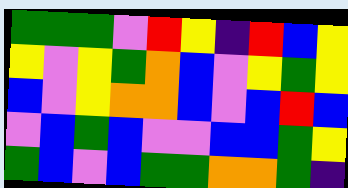[["green", "green", "green", "violet", "red", "yellow", "indigo", "red", "blue", "yellow"], ["yellow", "violet", "yellow", "green", "orange", "blue", "violet", "yellow", "green", "yellow"], ["blue", "violet", "yellow", "orange", "orange", "blue", "violet", "blue", "red", "blue"], ["violet", "blue", "green", "blue", "violet", "violet", "blue", "blue", "green", "yellow"], ["green", "blue", "violet", "blue", "green", "green", "orange", "orange", "green", "indigo"]]